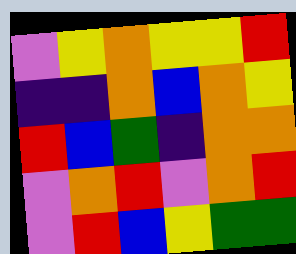[["violet", "yellow", "orange", "yellow", "yellow", "red"], ["indigo", "indigo", "orange", "blue", "orange", "yellow"], ["red", "blue", "green", "indigo", "orange", "orange"], ["violet", "orange", "red", "violet", "orange", "red"], ["violet", "red", "blue", "yellow", "green", "green"]]